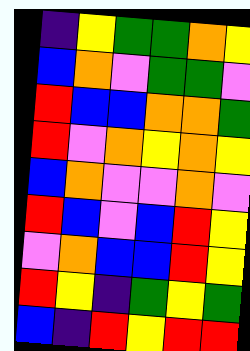[["indigo", "yellow", "green", "green", "orange", "yellow"], ["blue", "orange", "violet", "green", "green", "violet"], ["red", "blue", "blue", "orange", "orange", "green"], ["red", "violet", "orange", "yellow", "orange", "yellow"], ["blue", "orange", "violet", "violet", "orange", "violet"], ["red", "blue", "violet", "blue", "red", "yellow"], ["violet", "orange", "blue", "blue", "red", "yellow"], ["red", "yellow", "indigo", "green", "yellow", "green"], ["blue", "indigo", "red", "yellow", "red", "red"]]